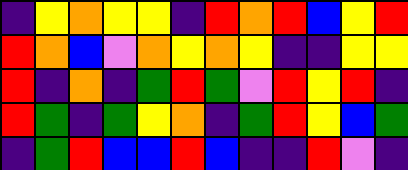[["indigo", "yellow", "orange", "yellow", "yellow", "indigo", "red", "orange", "red", "blue", "yellow", "red"], ["red", "orange", "blue", "violet", "orange", "yellow", "orange", "yellow", "indigo", "indigo", "yellow", "yellow"], ["red", "indigo", "orange", "indigo", "green", "red", "green", "violet", "red", "yellow", "red", "indigo"], ["red", "green", "indigo", "green", "yellow", "orange", "indigo", "green", "red", "yellow", "blue", "green"], ["indigo", "green", "red", "blue", "blue", "red", "blue", "indigo", "indigo", "red", "violet", "indigo"]]